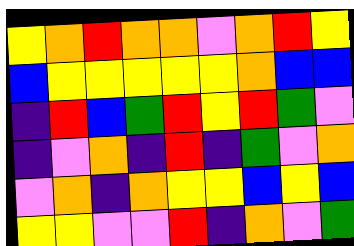[["yellow", "orange", "red", "orange", "orange", "violet", "orange", "red", "yellow"], ["blue", "yellow", "yellow", "yellow", "yellow", "yellow", "orange", "blue", "blue"], ["indigo", "red", "blue", "green", "red", "yellow", "red", "green", "violet"], ["indigo", "violet", "orange", "indigo", "red", "indigo", "green", "violet", "orange"], ["violet", "orange", "indigo", "orange", "yellow", "yellow", "blue", "yellow", "blue"], ["yellow", "yellow", "violet", "violet", "red", "indigo", "orange", "violet", "green"]]